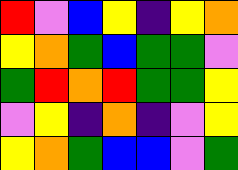[["red", "violet", "blue", "yellow", "indigo", "yellow", "orange"], ["yellow", "orange", "green", "blue", "green", "green", "violet"], ["green", "red", "orange", "red", "green", "green", "yellow"], ["violet", "yellow", "indigo", "orange", "indigo", "violet", "yellow"], ["yellow", "orange", "green", "blue", "blue", "violet", "green"]]